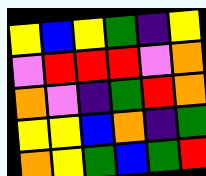[["yellow", "blue", "yellow", "green", "indigo", "yellow"], ["violet", "red", "red", "red", "violet", "orange"], ["orange", "violet", "indigo", "green", "red", "orange"], ["yellow", "yellow", "blue", "orange", "indigo", "green"], ["orange", "yellow", "green", "blue", "green", "red"]]